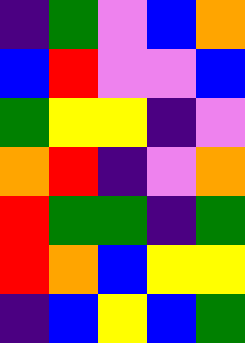[["indigo", "green", "violet", "blue", "orange"], ["blue", "red", "violet", "violet", "blue"], ["green", "yellow", "yellow", "indigo", "violet"], ["orange", "red", "indigo", "violet", "orange"], ["red", "green", "green", "indigo", "green"], ["red", "orange", "blue", "yellow", "yellow"], ["indigo", "blue", "yellow", "blue", "green"]]